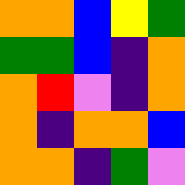[["orange", "orange", "blue", "yellow", "green"], ["green", "green", "blue", "indigo", "orange"], ["orange", "red", "violet", "indigo", "orange"], ["orange", "indigo", "orange", "orange", "blue"], ["orange", "orange", "indigo", "green", "violet"]]